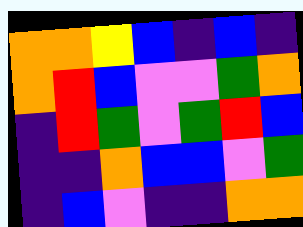[["orange", "orange", "yellow", "blue", "indigo", "blue", "indigo"], ["orange", "red", "blue", "violet", "violet", "green", "orange"], ["indigo", "red", "green", "violet", "green", "red", "blue"], ["indigo", "indigo", "orange", "blue", "blue", "violet", "green"], ["indigo", "blue", "violet", "indigo", "indigo", "orange", "orange"]]